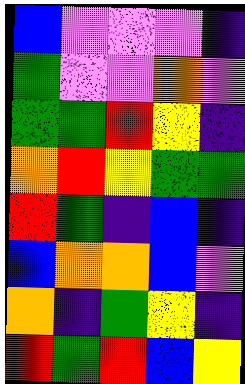[["blue", "violet", "violet", "violet", "indigo"], ["green", "violet", "violet", "orange", "violet"], ["green", "green", "red", "yellow", "indigo"], ["orange", "red", "yellow", "green", "green"], ["red", "green", "indigo", "blue", "indigo"], ["blue", "orange", "orange", "blue", "violet"], ["orange", "indigo", "green", "yellow", "indigo"], ["red", "green", "red", "blue", "yellow"]]